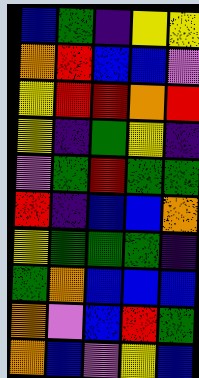[["blue", "green", "indigo", "yellow", "yellow"], ["orange", "red", "blue", "blue", "violet"], ["yellow", "red", "red", "orange", "red"], ["yellow", "indigo", "green", "yellow", "indigo"], ["violet", "green", "red", "green", "green"], ["red", "indigo", "blue", "blue", "orange"], ["yellow", "green", "green", "green", "indigo"], ["green", "orange", "blue", "blue", "blue"], ["orange", "violet", "blue", "red", "green"], ["orange", "blue", "violet", "yellow", "blue"]]